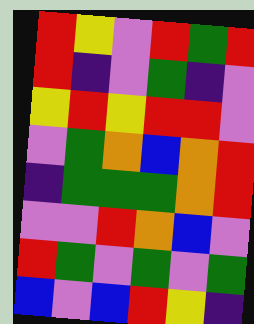[["red", "yellow", "violet", "red", "green", "red"], ["red", "indigo", "violet", "green", "indigo", "violet"], ["yellow", "red", "yellow", "red", "red", "violet"], ["violet", "green", "orange", "blue", "orange", "red"], ["indigo", "green", "green", "green", "orange", "red"], ["violet", "violet", "red", "orange", "blue", "violet"], ["red", "green", "violet", "green", "violet", "green"], ["blue", "violet", "blue", "red", "yellow", "indigo"]]